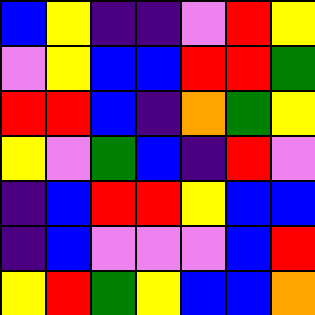[["blue", "yellow", "indigo", "indigo", "violet", "red", "yellow"], ["violet", "yellow", "blue", "blue", "red", "red", "green"], ["red", "red", "blue", "indigo", "orange", "green", "yellow"], ["yellow", "violet", "green", "blue", "indigo", "red", "violet"], ["indigo", "blue", "red", "red", "yellow", "blue", "blue"], ["indigo", "blue", "violet", "violet", "violet", "blue", "red"], ["yellow", "red", "green", "yellow", "blue", "blue", "orange"]]